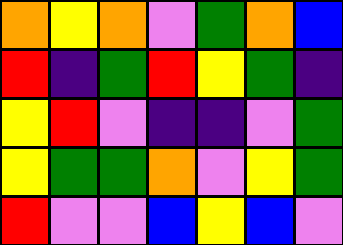[["orange", "yellow", "orange", "violet", "green", "orange", "blue"], ["red", "indigo", "green", "red", "yellow", "green", "indigo"], ["yellow", "red", "violet", "indigo", "indigo", "violet", "green"], ["yellow", "green", "green", "orange", "violet", "yellow", "green"], ["red", "violet", "violet", "blue", "yellow", "blue", "violet"]]